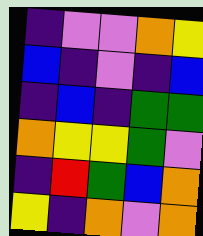[["indigo", "violet", "violet", "orange", "yellow"], ["blue", "indigo", "violet", "indigo", "blue"], ["indigo", "blue", "indigo", "green", "green"], ["orange", "yellow", "yellow", "green", "violet"], ["indigo", "red", "green", "blue", "orange"], ["yellow", "indigo", "orange", "violet", "orange"]]